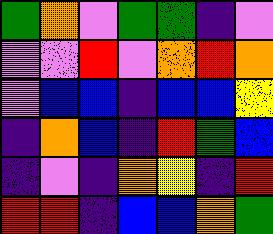[["green", "orange", "violet", "green", "green", "indigo", "violet"], ["violet", "violet", "red", "violet", "orange", "red", "orange"], ["violet", "blue", "blue", "indigo", "blue", "blue", "yellow"], ["indigo", "orange", "blue", "indigo", "red", "green", "blue"], ["indigo", "violet", "indigo", "orange", "yellow", "indigo", "red"], ["red", "red", "indigo", "blue", "blue", "orange", "green"]]